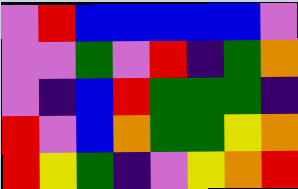[["violet", "red", "blue", "blue", "blue", "blue", "blue", "violet"], ["violet", "violet", "green", "violet", "red", "indigo", "green", "orange"], ["violet", "indigo", "blue", "red", "green", "green", "green", "indigo"], ["red", "violet", "blue", "orange", "green", "green", "yellow", "orange"], ["red", "yellow", "green", "indigo", "violet", "yellow", "orange", "red"]]